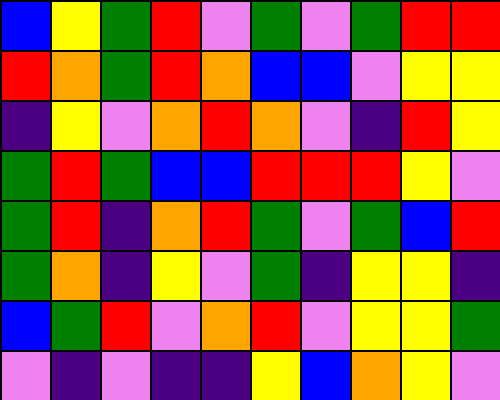[["blue", "yellow", "green", "red", "violet", "green", "violet", "green", "red", "red"], ["red", "orange", "green", "red", "orange", "blue", "blue", "violet", "yellow", "yellow"], ["indigo", "yellow", "violet", "orange", "red", "orange", "violet", "indigo", "red", "yellow"], ["green", "red", "green", "blue", "blue", "red", "red", "red", "yellow", "violet"], ["green", "red", "indigo", "orange", "red", "green", "violet", "green", "blue", "red"], ["green", "orange", "indigo", "yellow", "violet", "green", "indigo", "yellow", "yellow", "indigo"], ["blue", "green", "red", "violet", "orange", "red", "violet", "yellow", "yellow", "green"], ["violet", "indigo", "violet", "indigo", "indigo", "yellow", "blue", "orange", "yellow", "violet"]]